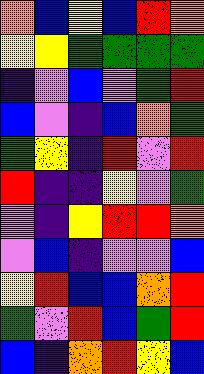[["orange", "blue", "yellow", "blue", "red", "orange"], ["yellow", "yellow", "green", "green", "green", "green"], ["indigo", "violet", "blue", "violet", "green", "red"], ["blue", "violet", "indigo", "blue", "orange", "green"], ["green", "yellow", "indigo", "red", "violet", "red"], ["red", "indigo", "indigo", "yellow", "violet", "green"], ["violet", "indigo", "yellow", "red", "red", "orange"], ["violet", "blue", "indigo", "violet", "violet", "blue"], ["yellow", "red", "blue", "blue", "orange", "red"], ["green", "violet", "red", "blue", "green", "red"], ["blue", "indigo", "orange", "red", "yellow", "blue"]]